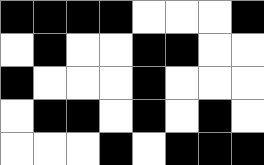[["black", "black", "black", "black", "white", "white", "white", "black"], ["white", "black", "white", "white", "black", "black", "white", "white"], ["black", "white", "white", "white", "black", "white", "white", "white"], ["white", "black", "black", "white", "black", "white", "black", "white"], ["white", "white", "white", "black", "white", "black", "black", "black"]]